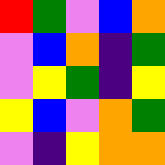[["red", "green", "violet", "blue", "orange"], ["violet", "blue", "orange", "indigo", "green"], ["violet", "yellow", "green", "indigo", "yellow"], ["yellow", "blue", "violet", "orange", "green"], ["violet", "indigo", "yellow", "orange", "orange"]]